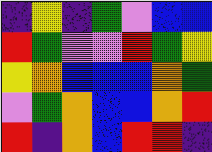[["indigo", "yellow", "indigo", "green", "violet", "blue", "blue"], ["red", "green", "violet", "violet", "red", "green", "yellow"], ["yellow", "orange", "blue", "blue", "blue", "orange", "green"], ["violet", "green", "orange", "blue", "blue", "orange", "red"], ["red", "indigo", "orange", "blue", "red", "red", "indigo"]]